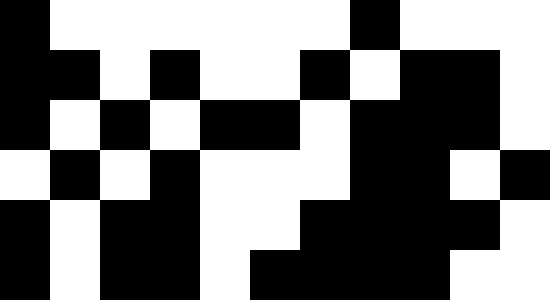[["black", "white", "white", "white", "white", "white", "white", "black", "white", "white", "white"], ["black", "black", "white", "black", "white", "white", "black", "white", "black", "black", "white"], ["black", "white", "black", "white", "black", "black", "white", "black", "black", "black", "white"], ["white", "black", "white", "black", "white", "white", "white", "black", "black", "white", "black"], ["black", "white", "black", "black", "white", "white", "black", "black", "black", "black", "white"], ["black", "white", "black", "black", "white", "black", "black", "black", "black", "white", "white"]]